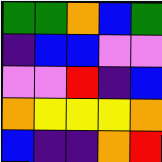[["green", "green", "orange", "blue", "green"], ["indigo", "blue", "blue", "violet", "violet"], ["violet", "violet", "red", "indigo", "blue"], ["orange", "yellow", "yellow", "yellow", "orange"], ["blue", "indigo", "indigo", "orange", "red"]]